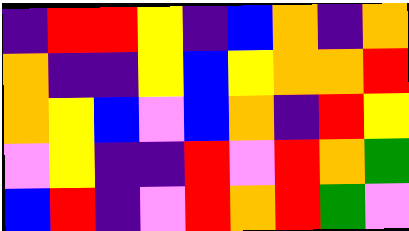[["indigo", "red", "red", "yellow", "indigo", "blue", "orange", "indigo", "orange"], ["orange", "indigo", "indigo", "yellow", "blue", "yellow", "orange", "orange", "red"], ["orange", "yellow", "blue", "violet", "blue", "orange", "indigo", "red", "yellow"], ["violet", "yellow", "indigo", "indigo", "red", "violet", "red", "orange", "green"], ["blue", "red", "indigo", "violet", "red", "orange", "red", "green", "violet"]]